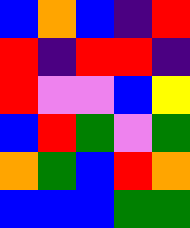[["blue", "orange", "blue", "indigo", "red"], ["red", "indigo", "red", "red", "indigo"], ["red", "violet", "violet", "blue", "yellow"], ["blue", "red", "green", "violet", "green"], ["orange", "green", "blue", "red", "orange"], ["blue", "blue", "blue", "green", "green"]]